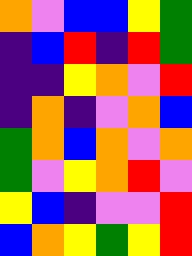[["orange", "violet", "blue", "blue", "yellow", "green"], ["indigo", "blue", "red", "indigo", "red", "green"], ["indigo", "indigo", "yellow", "orange", "violet", "red"], ["indigo", "orange", "indigo", "violet", "orange", "blue"], ["green", "orange", "blue", "orange", "violet", "orange"], ["green", "violet", "yellow", "orange", "red", "violet"], ["yellow", "blue", "indigo", "violet", "violet", "red"], ["blue", "orange", "yellow", "green", "yellow", "red"]]